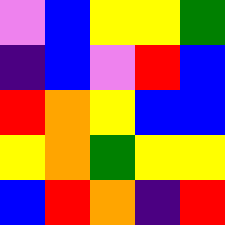[["violet", "blue", "yellow", "yellow", "green"], ["indigo", "blue", "violet", "red", "blue"], ["red", "orange", "yellow", "blue", "blue"], ["yellow", "orange", "green", "yellow", "yellow"], ["blue", "red", "orange", "indigo", "red"]]